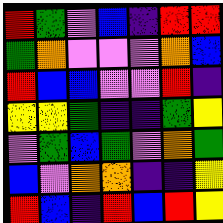[["red", "green", "violet", "blue", "indigo", "red", "red"], ["green", "orange", "violet", "violet", "violet", "orange", "blue"], ["red", "blue", "blue", "violet", "violet", "red", "indigo"], ["yellow", "yellow", "green", "indigo", "indigo", "green", "yellow"], ["violet", "green", "blue", "green", "violet", "orange", "green"], ["blue", "violet", "orange", "orange", "indigo", "indigo", "yellow"], ["red", "blue", "indigo", "red", "blue", "red", "yellow"]]